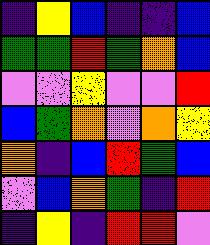[["indigo", "yellow", "blue", "indigo", "indigo", "blue"], ["green", "green", "red", "green", "orange", "blue"], ["violet", "violet", "yellow", "violet", "violet", "red"], ["blue", "green", "orange", "violet", "orange", "yellow"], ["orange", "indigo", "blue", "red", "green", "blue"], ["violet", "blue", "orange", "green", "indigo", "red"], ["indigo", "yellow", "indigo", "red", "red", "violet"]]